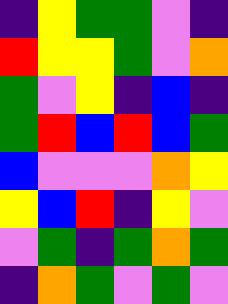[["indigo", "yellow", "green", "green", "violet", "indigo"], ["red", "yellow", "yellow", "green", "violet", "orange"], ["green", "violet", "yellow", "indigo", "blue", "indigo"], ["green", "red", "blue", "red", "blue", "green"], ["blue", "violet", "violet", "violet", "orange", "yellow"], ["yellow", "blue", "red", "indigo", "yellow", "violet"], ["violet", "green", "indigo", "green", "orange", "green"], ["indigo", "orange", "green", "violet", "green", "violet"]]